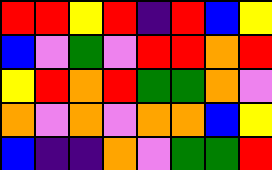[["red", "red", "yellow", "red", "indigo", "red", "blue", "yellow"], ["blue", "violet", "green", "violet", "red", "red", "orange", "red"], ["yellow", "red", "orange", "red", "green", "green", "orange", "violet"], ["orange", "violet", "orange", "violet", "orange", "orange", "blue", "yellow"], ["blue", "indigo", "indigo", "orange", "violet", "green", "green", "red"]]